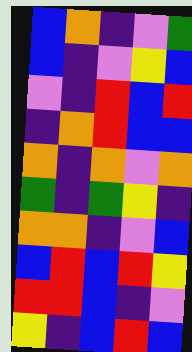[["blue", "orange", "indigo", "violet", "green"], ["blue", "indigo", "violet", "yellow", "blue"], ["violet", "indigo", "red", "blue", "red"], ["indigo", "orange", "red", "blue", "blue"], ["orange", "indigo", "orange", "violet", "orange"], ["green", "indigo", "green", "yellow", "indigo"], ["orange", "orange", "indigo", "violet", "blue"], ["blue", "red", "blue", "red", "yellow"], ["red", "red", "blue", "indigo", "violet"], ["yellow", "indigo", "blue", "red", "blue"]]